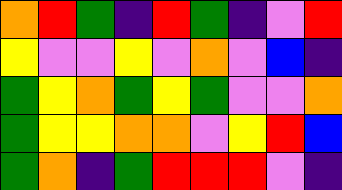[["orange", "red", "green", "indigo", "red", "green", "indigo", "violet", "red"], ["yellow", "violet", "violet", "yellow", "violet", "orange", "violet", "blue", "indigo"], ["green", "yellow", "orange", "green", "yellow", "green", "violet", "violet", "orange"], ["green", "yellow", "yellow", "orange", "orange", "violet", "yellow", "red", "blue"], ["green", "orange", "indigo", "green", "red", "red", "red", "violet", "indigo"]]